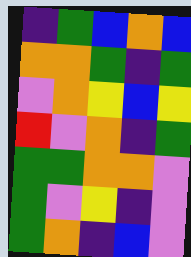[["indigo", "green", "blue", "orange", "blue"], ["orange", "orange", "green", "indigo", "green"], ["violet", "orange", "yellow", "blue", "yellow"], ["red", "violet", "orange", "indigo", "green"], ["green", "green", "orange", "orange", "violet"], ["green", "violet", "yellow", "indigo", "violet"], ["green", "orange", "indigo", "blue", "violet"]]